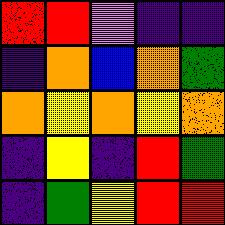[["red", "red", "violet", "indigo", "indigo"], ["indigo", "orange", "blue", "orange", "green"], ["orange", "yellow", "orange", "yellow", "orange"], ["indigo", "yellow", "indigo", "red", "green"], ["indigo", "green", "yellow", "red", "red"]]